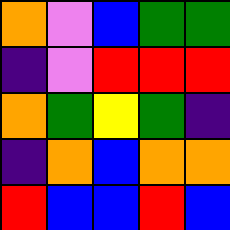[["orange", "violet", "blue", "green", "green"], ["indigo", "violet", "red", "red", "red"], ["orange", "green", "yellow", "green", "indigo"], ["indigo", "orange", "blue", "orange", "orange"], ["red", "blue", "blue", "red", "blue"]]